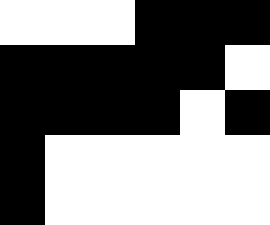[["white", "white", "white", "black", "black", "black"], ["black", "black", "black", "black", "black", "white"], ["black", "black", "black", "black", "white", "black"], ["black", "white", "white", "white", "white", "white"], ["black", "white", "white", "white", "white", "white"]]